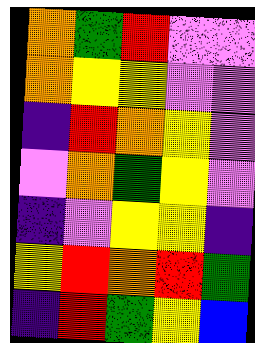[["orange", "green", "red", "violet", "violet"], ["orange", "yellow", "yellow", "violet", "violet"], ["indigo", "red", "orange", "yellow", "violet"], ["violet", "orange", "green", "yellow", "violet"], ["indigo", "violet", "yellow", "yellow", "indigo"], ["yellow", "red", "orange", "red", "green"], ["indigo", "red", "green", "yellow", "blue"]]